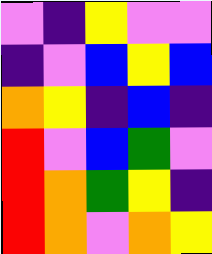[["violet", "indigo", "yellow", "violet", "violet"], ["indigo", "violet", "blue", "yellow", "blue"], ["orange", "yellow", "indigo", "blue", "indigo"], ["red", "violet", "blue", "green", "violet"], ["red", "orange", "green", "yellow", "indigo"], ["red", "orange", "violet", "orange", "yellow"]]